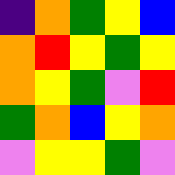[["indigo", "orange", "green", "yellow", "blue"], ["orange", "red", "yellow", "green", "yellow"], ["orange", "yellow", "green", "violet", "red"], ["green", "orange", "blue", "yellow", "orange"], ["violet", "yellow", "yellow", "green", "violet"]]